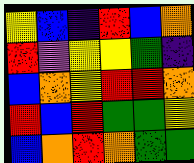[["yellow", "blue", "indigo", "red", "blue", "orange"], ["red", "violet", "yellow", "yellow", "green", "indigo"], ["blue", "orange", "yellow", "red", "red", "orange"], ["red", "blue", "red", "green", "green", "yellow"], ["blue", "orange", "red", "orange", "green", "green"]]